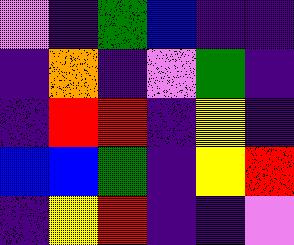[["violet", "indigo", "green", "blue", "indigo", "indigo"], ["indigo", "orange", "indigo", "violet", "green", "indigo"], ["indigo", "red", "red", "indigo", "yellow", "indigo"], ["blue", "blue", "green", "indigo", "yellow", "red"], ["indigo", "yellow", "red", "indigo", "indigo", "violet"]]